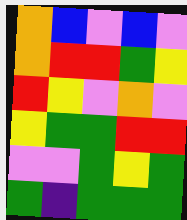[["orange", "blue", "violet", "blue", "violet"], ["orange", "red", "red", "green", "yellow"], ["red", "yellow", "violet", "orange", "violet"], ["yellow", "green", "green", "red", "red"], ["violet", "violet", "green", "yellow", "green"], ["green", "indigo", "green", "green", "green"]]